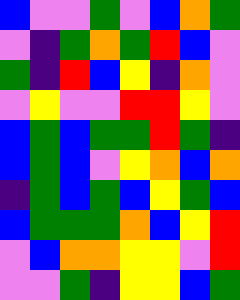[["blue", "violet", "violet", "green", "violet", "blue", "orange", "green"], ["violet", "indigo", "green", "orange", "green", "red", "blue", "violet"], ["green", "indigo", "red", "blue", "yellow", "indigo", "orange", "violet"], ["violet", "yellow", "violet", "violet", "red", "red", "yellow", "violet"], ["blue", "green", "blue", "green", "green", "red", "green", "indigo"], ["blue", "green", "blue", "violet", "yellow", "orange", "blue", "orange"], ["indigo", "green", "blue", "green", "blue", "yellow", "green", "blue"], ["blue", "green", "green", "green", "orange", "blue", "yellow", "red"], ["violet", "blue", "orange", "orange", "yellow", "yellow", "violet", "red"], ["violet", "violet", "green", "indigo", "yellow", "yellow", "blue", "green"]]